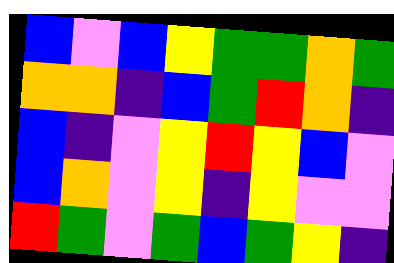[["blue", "violet", "blue", "yellow", "green", "green", "orange", "green"], ["orange", "orange", "indigo", "blue", "green", "red", "orange", "indigo"], ["blue", "indigo", "violet", "yellow", "red", "yellow", "blue", "violet"], ["blue", "orange", "violet", "yellow", "indigo", "yellow", "violet", "violet"], ["red", "green", "violet", "green", "blue", "green", "yellow", "indigo"]]